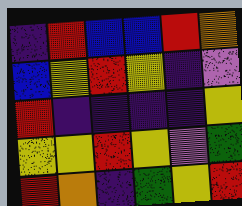[["indigo", "red", "blue", "blue", "red", "orange"], ["blue", "yellow", "red", "yellow", "indigo", "violet"], ["red", "indigo", "indigo", "indigo", "indigo", "yellow"], ["yellow", "yellow", "red", "yellow", "violet", "green"], ["red", "orange", "indigo", "green", "yellow", "red"]]